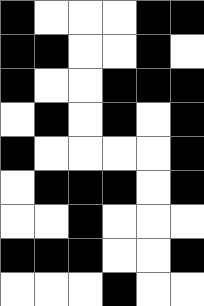[["black", "white", "white", "white", "black", "black"], ["black", "black", "white", "white", "black", "white"], ["black", "white", "white", "black", "black", "black"], ["white", "black", "white", "black", "white", "black"], ["black", "white", "white", "white", "white", "black"], ["white", "black", "black", "black", "white", "black"], ["white", "white", "black", "white", "white", "white"], ["black", "black", "black", "white", "white", "black"], ["white", "white", "white", "black", "white", "white"]]